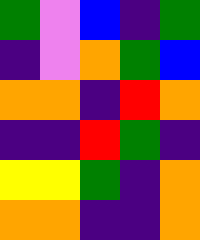[["green", "violet", "blue", "indigo", "green"], ["indigo", "violet", "orange", "green", "blue"], ["orange", "orange", "indigo", "red", "orange"], ["indigo", "indigo", "red", "green", "indigo"], ["yellow", "yellow", "green", "indigo", "orange"], ["orange", "orange", "indigo", "indigo", "orange"]]